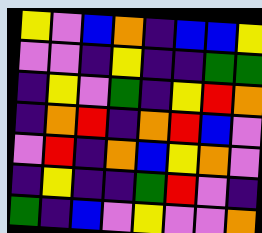[["yellow", "violet", "blue", "orange", "indigo", "blue", "blue", "yellow"], ["violet", "violet", "indigo", "yellow", "indigo", "indigo", "green", "green"], ["indigo", "yellow", "violet", "green", "indigo", "yellow", "red", "orange"], ["indigo", "orange", "red", "indigo", "orange", "red", "blue", "violet"], ["violet", "red", "indigo", "orange", "blue", "yellow", "orange", "violet"], ["indigo", "yellow", "indigo", "indigo", "green", "red", "violet", "indigo"], ["green", "indigo", "blue", "violet", "yellow", "violet", "violet", "orange"]]